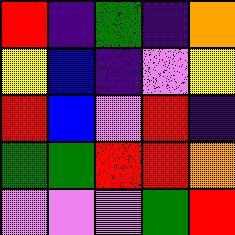[["red", "indigo", "green", "indigo", "orange"], ["yellow", "blue", "indigo", "violet", "yellow"], ["red", "blue", "violet", "red", "indigo"], ["green", "green", "red", "red", "orange"], ["violet", "violet", "violet", "green", "red"]]